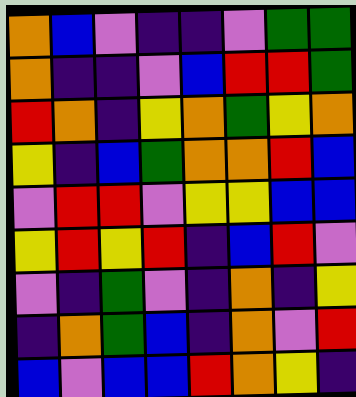[["orange", "blue", "violet", "indigo", "indigo", "violet", "green", "green"], ["orange", "indigo", "indigo", "violet", "blue", "red", "red", "green"], ["red", "orange", "indigo", "yellow", "orange", "green", "yellow", "orange"], ["yellow", "indigo", "blue", "green", "orange", "orange", "red", "blue"], ["violet", "red", "red", "violet", "yellow", "yellow", "blue", "blue"], ["yellow", "red", "yellow", "red", "indigo", "blue", "red", "violet"], ["violet", "indigo", "green", "violet", "indigo", "orange", "indigo", "yellow"], ["indigo", "orange", "green", "blue", "indigo", "orange", "violet", "red"], ["blue", "violet", "blue", "blue", "red", "orange", "yellow", "indigo"]]